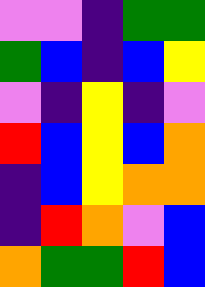[["violet", "violet", "indigo", "green", "green"], ["green", "blue", "indigo", "blue", "yellow"], ["violet", "indigo", "yellow", "indigo", "violet"], ["red", "blue", "yellow", "blue", "orange"], ["indigo", "blue", "yellow", "orange", "orange"], ["indigo", "red", "orange", "violet", "blue"], ["orange", "green", "green", "red", "blue"]]